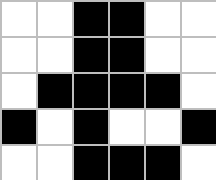[["white", "white", "black", "black", "white", "white"], ["white", "white", "black", "black", "white", "white"], ["white", "black", "black", "black", "black", "white"], ["black", "white", "black", "white", "white", "black"], ["white", "white", "black", "black", "black", "white"]]